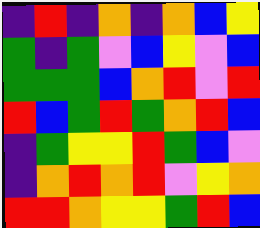[["indigo", "red", "indigo", "orange", "indigo", "orange", "blue", "yellow"], ["green", "indigo", "green", "violet", "blue", "yellow", "violet", "blue"], ["green", "green", "green", "blue", "orange", "red", "violet", "red"], ["red", "blue", "green", "red", "green", "orange", "red", "blue"], ["indigo", "green", "yellow", "yellow", "red", "green", "blue", "violet"], ["indigo", "orange", "red", "orange", "red", "violet", "yellow", "orange"], ["red", "red", "orange", "yellow", "yellow", "green", "red", "blue"]]